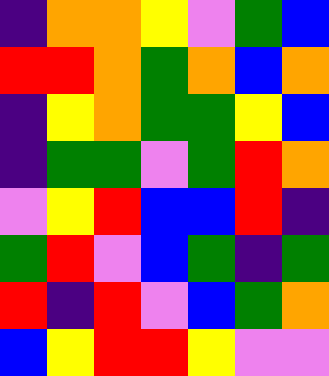[["indigo", "orange", "orange", "yellow", "violet", "green", "blue"], ["red", "red", "orange", "green", "orange", "blue", "orange"], ["indigo", "yellow", "orange", "green", "green", "yellow", "blue"], ["indigo", "green", "green", "violet", "green", "red", "orange"], ["violet", "yellow", "red", "blue", "blue", "red", "indigo"], ["green", "red", "violet", "blue", "green", "indigo", "green"], ["red", "indigo", "red", "violet", "blue", "green", "orange"], ["blue", "yellow", "red", "red", "yellow", "violet", "violet"]]